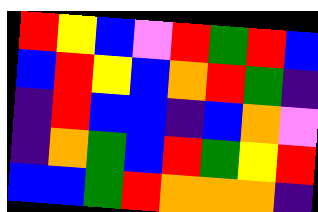[["red", "yellow", "blue", "violet", "red", "green", "red", "blue"], ["blue", "red", "yellow", "blue", "orange", "red", "green", "indigo"], ["indigo", "red", "blue", "blue", "indigo", "blue", "orange", "violet"], ["indigo", "orange", "green", "blue", "red", "green", "yellow", "red"], ["blue", "blue", "green", "red", "orange", "orange", "orange", "indigo"]]